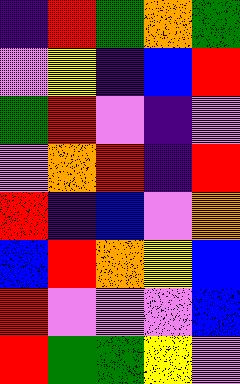[["indigo", "red", "green", "orange", "green"], ["violet", "yellow", "indigo", "blue", "red"], ["green", "red", "violet", "indigo", "violet"], ["violet", "orange", "red", "indigo", "red"], ["red", "indigo", "blue", "violet", "orange"], ["blue", "red", "orange", "yellow", "blue"], ["red", "violet", "violet", "violet", "blue"], ["red", "green", "green", "yellow", "violet"]]